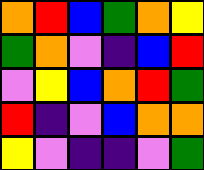[["orange", "red", "blue", "green", "orange", "yellow"], ["green", "orange", "violet", "indigo", "blue", "red"], ["violet", "yellow", "blue", "orange", "red", "green"], ["red", "indigo", "violet", "blue", "orange", "orange"], ["yellow", "violet", "indigo", "indigo", "violet", "green"]]